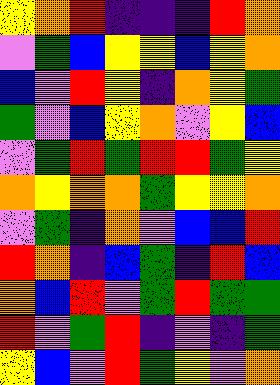[["yellow", "orange", "red", "indigo", "indigo", "indigo", "red", "orange"], ["violet", "green", "blue", "yellow", "yellow", "blue", "yellow", "orange"], ["blue", "violet", "red", "yellow", "indigo", "orange", "yellow", "green"], ["green", "violet", "blue", "yellow", "orange", "violet", "yellow", "blue"], ["violet", "green", "red", "green", "red", "red", "green", "yellow"], ["orange", "yellow", "orange", "orange", "green", "yellow", "yellow", "orange"], ["violet", "green", "indigo", "orange", "violet", "blue", "blue", "red"], ["red", "orange", "indigo", "blue", "green", "indigo", "red", "blue"], ["orange", "blue", "red", "violet", "green", "red", "green", "green"], ["red", "violet", "green", "red", "indigo", "violet", "indigo", "green"], ["yellow", "blue", "violet", "red", "green", "yellow", "violet", "orange"]]